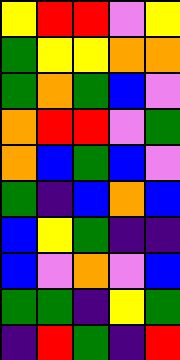[["yellow", "red", "red", "violet", "yellow"], ["green", "yellow", "yellow", "orange", "orange"], ["green", "orange", "green", "blue", "violet"], ["orange", "red", "red", "violet", "green"], ["orange", "blue", "green", "blue", "violet"], ["green", "indigo", "blue", "orange", "blue"], ["blue", "yellow", "green", "indigo", "indigo"], ["blue", "violet", "orange", "violet", "blue"], ["green", "green", "indigo", "yellow", "green"], ["indigo", "red", "green", "indigo", "red"]]